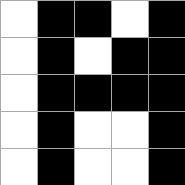[["white", "black", "black", "white", "black"], ["white", "black", "white", "black", "black"], ["white", "black", "black", "black", "black"], ["white", "black", "white", "white", "black"], ["white", "black", "white", "white", "black"]]